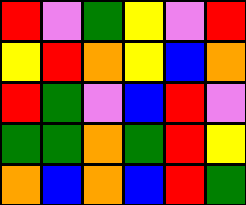[["red", "violet", "green", "yellow", "violet", "red"], ["yellow", "red", "orange", "yellow", "blue", "orange"], ["red", "green", "violet", "blue", "red", "violet"], ["green", "green", "orange", "green", "red", "yellow"], ["orange", "blue", "orange", "blue", "red", "green"]]